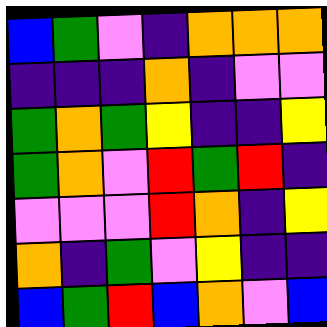[["blue", "green", "violet", "indigo", "orange", "orange", "orange"], ["indigo", "indigo", "indigo", "orange", "indigo", "violet", "violet"], ["green", "orange", "green", "yellow", "indigo", "indigo", "yellow"], ["green", "orange", "violet", "red", "green", "red", "indigo"], ["violet", "violet", "violet", "red", "orange", "indigo", "yellow"], ["orange", "indigo", "green", "violet", "yellow", "indigo", "indigo"], ["blue", "green", "red", "blue", "orange", "violet", "blue"]]